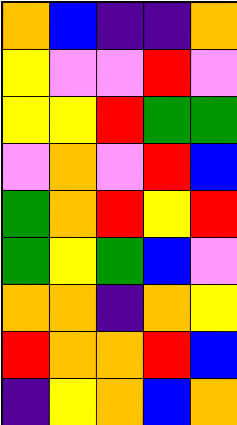[["orange", "blue", "indigo", "indigo", "orange"], ["yellow", "violet", "violet", "red", "violet"], ["yellow", "yellow", "red", "green", "green"], ["violet", "orange", "violet", "red", "blue"], ["green", "orange", "red", "yellow", "red"], ["green", "yellow", "green", "blue", "violet"], ["orange", "orange", "indigo", "orange", "yellow"], ["red", "orange", "orange", "red", "blue"], ["indigo", "yellow", "orange", "blue", "orange"]]